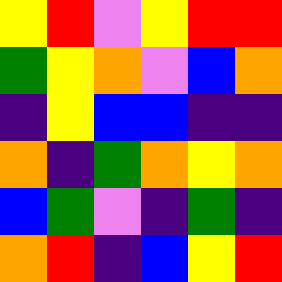[["yellow", "red", "violet", "yellow", "red", "red"], ["green", "yellow", "orange", "violet", "blue", "orange"], ["indigo", "yellow", "blue", "blue", "indigo", "indigo"], ["orange", "indigo", "green", "orange", "yellow", "orange"], ["blue", "green", "violet", "indigo", "green", "indigo"], ["orange", "red", "indigo", "blue", "yellow", "red"]]